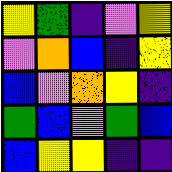[["yellow", "green", "indigo", "violet", "yellow"], ["violet", "orange", "blue", "indigo", "yellow"], ["blue", "violet", "orange", "yellow", "indigo"], ["green", "blue", "violet", "green", "blue"], ["blue", "yellow", "yellow", "indigo", "indigo"]]